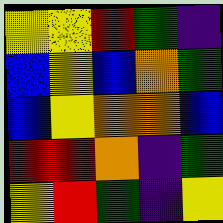[["yellow", "yellow", "red", "green", "indigo"], ["blue", "yellow", "blue", "orange", "green"], ["blue", "yellow", "orange", "orange", "blue"], ["red", "red", "orange", "indigo", "green"], ["yellow", "red", "green", "indigo", "yellow"]]